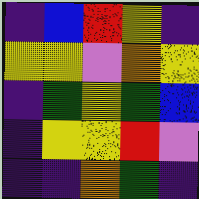[["indigo", "blue", "red", "yellow", "indigo"], ["yellow", "yellow", "violet", "orange", "yellow"], ["indigo", "green", "yellow", "green", "blue"], ["indigo", "yellow", "yellow", "red", "violet"], ["indigo", "indigo", "orange", "green", "indigo"]]